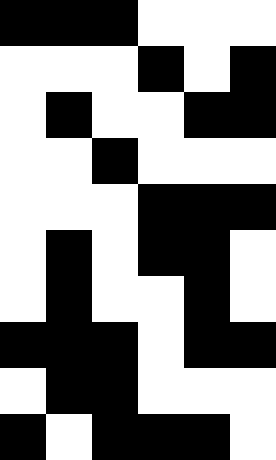[["black", "black", "black", "white", "white", "white"], ["white", "white", "white", "black", "white", "black"], ["white", "black", "white", "white", "black", "black"], ["white", "white", "black", "white", "white", "white"], ["white", "white", "white", "black", "black", "black"], ["white", "black", "white", "black", "black", "white"], ["white", "black", "white", "white", "black", "white"], ["black", "black", "black", "white", "black", "black"], ["white", "black", "black", "white", "white", "white"], ["black", "white", "black", "black", "black", "white"]]